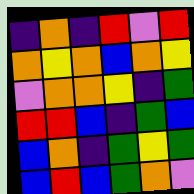[["indigo", "orange", "indigo", "red", "violet", "red"], ["orange", "yellow", "orange", "blue", "orange", "yellow"], ["violet", "orange", "orange", "yellow", "indigo", "green"], ["red", "red", "blue", "indigo", "green", "blue"], ["blue", "orange", "indigo", "green", "yellow", "green"], ["blue", "red", "blue", "green", "orange", "violet"]]